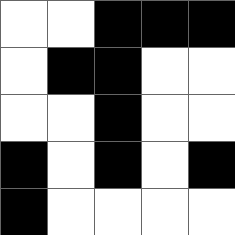[["white", "white", "black", "black", "black"], ["white", "black", "black", "white", "white"], ["white", "white", "black", "white", "white"], ["black", "white", "black", "white", "black"], ["black", "white", "white", "white", "white"]]